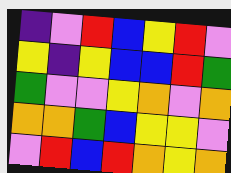[["indigo", "violet", "red", "blue", "yellow", "red", "violet"], ["yellow", "indigo", "yellow", "blue", "blue", "red", "green"], ["green", "violet", "violet", "yellow", "orange", "violet", "orange"], ["orange", "orange", "green", "blue", "yellow", "yellow", "violet"], ["violet", "red", "blue", "red", "orange", "yellow", "orange"]]